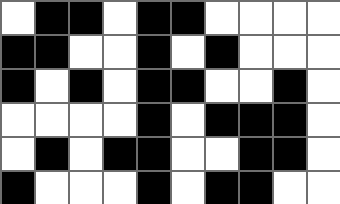[["white", "black", "black", "white", "black", "black", "white", "white", "white", "white"], ["black", "black", "white", "white", "black", "white", "black", "white", "white", "white"], ["black", "white", "black", "white", "black", "black", "white", "white", "black", "white"], ["white", "white", "white", "white", "black", "white", "black", "black", "black", "white"], ["white", "black", "white", "black", "black", "white", "white", "black", "black", "white"], ["black", "white", "white", "white", "black", "white", "black", "black", "white", "white"]]